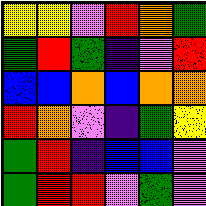[["yellow", "yellow", "violet", "red", "orange", "green"], ["green", "red", "green", "indigo", "violet", "red"], ["blue", "blue", "orange", "blue", "orange", "orange"], ["red", "orange", "violet", "indigo", "green", "yellow"], ["green", "red", "indigo", "blue", "blue", "violet"], ["green", "red", "red", "violet", "green", "violet"]]